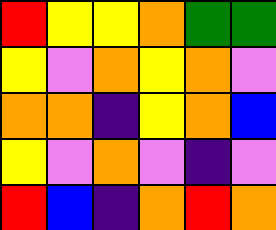[["red", "yellow", "yellow", "orange", "green", "green"], ["yellow", "violet", "orange", "yellow", "orange", "violet"], ["orange", "orange", "indigo", "yellow", "orange", "blue"], ["yellow", "violet", "orange", "violet", "indigo", "violet"], ["red", "blue", "indigo", "orange", "red", "orange"]]